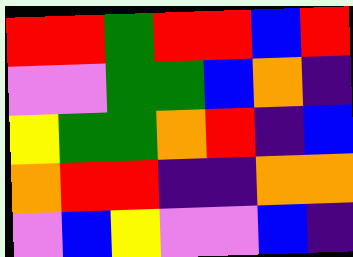[["red", "red", "green", "red", "red", "blue", "red"], ["violet", "violet", "green", "green", "blue", "orange", "indigo"], ["yellow", "green", "green", "orange", "red", "indigo", "blue"], ["orange", "red", "red", "indigo", "indigo", "orange", "orange"], ["violet", "blue", "yellow", "violet", "violet", "blue", "indigo"]]